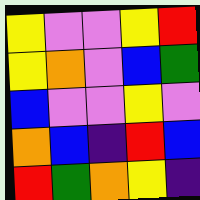[["yellow", "violet", "violet", "yellow", "red"], ["yellow", "orange", "violet", "blue", "green"], ["blue", "violet", "violet", "yellow", "violet"], ["orange", "blue", "indigo", "red", "blue"], ["red", "green", "orange", "yellow", "indigo"]]